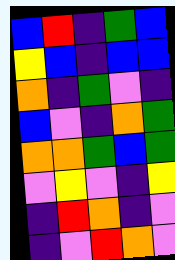[["blue", "red", "indigo", "green", "blue"], ["yellow", "blue", "indigo", "blue", "blue"], ["orange", "indigo", "green", "violet", "indigo"], ["blue", "violet", "indigo", "orange", "green"], ["orange", "orange", "green", "blue", "green"], ["violet", "yellow", "violet", "indigo", "yellow"], ["indigo", "red", "orange", "indigo", "violet"], ["indigo", "violet", "red", "orange", "violet"]]